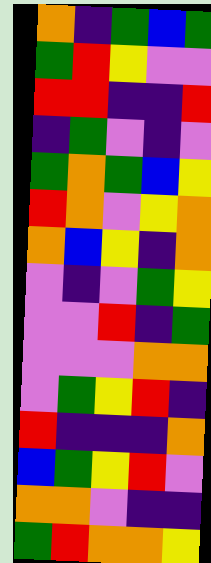[["orange", "indigo", "green", "blue", "green"], ["green", "red", "yellow", "violet", "violet"], ["red", "red", "indigo", "indigo", "red"], ["indigo", "green", "violet", "indigo", "violet"], ["green", "orange", "green", "blue", "yellow"], ["red", "orange", "violet", "yellow", "orange"], ["orange", "blue", "yellow", "indigo", "orange"], ["violet", "indigo", "violet", "green", "yellow"], ["violet", "violet", "red", "indigo", "green"], ["violet", "violet", "violet", "orange", "orange"], ["violet", "green", "yellow", "red", "indigo"], ["red", "indigo", "indigo", "indigo", "orange"], ["blue", "green", "yellow", "red", "violet"], ["orange", "orange", "violet", "indigo", "indigo"], ["green", "red", "orange", "orange", "yellow"]]